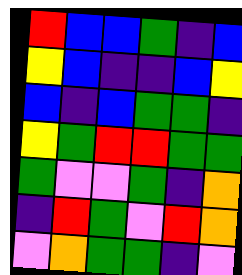[["red", "blue", "blue", "green", "indigo", "blue"], ["yellow", "blue", "indigo", "indigo", "blue", "yellow"], ["blue", "indigo", "blue", "green", "green", "indigo"], ["yellow", "green", "red", "red", "green", "green"], ["green", "violet", "violet", "green", "indigo", "orange"], ["indigo", "red", "green", "violet", "red", "orange"], ["violet", "orange", "green", "green", "indigo", "violet"]]